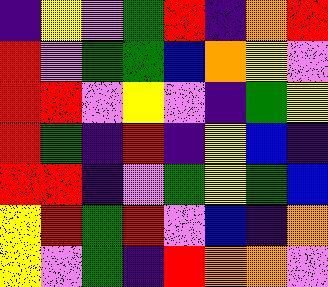[["indigo", "yellow", "violet", "green", "red", "indigo", "orange", "red"], ["red", "violet", "green", "green", "blue", "orange", "yellow", "violet"], ["red", "red", "violet", "yellow", "violet", "indigo", "green", "yellow"], ["red", "green", "indigo", "red", "indigo", "yellow", "blue", "indigo"], ["red", "red", "indigo", "violet", "green", "yellow", "green", "blue"], ["yellow", "red", "green", "red", "violet", "blue", "indigo", "orange"], ["yellow", "violet", "green", "indigo", "red", "orange", "orange", "violet"]]